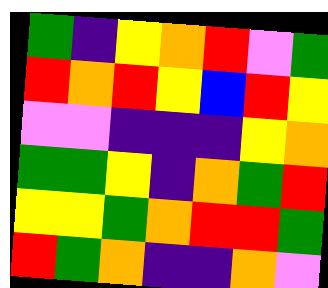[["green", "indigo", "yellow", "orange", "red", "violet", "green"], ["red", "orange", "red", "yellow", "blue", "red", "yellow"], ["violet", "violet", "indigo", "indigo", "indigo", "yellow", "orange"], ["green", "green", "yellow", "indigo", "orange", "green", "red"], ["yellow", "yellow", "green", "orange", "red", "red", "green"], ["red", "green", "orange", "indigo", "indigo", "orange", "violet"]]